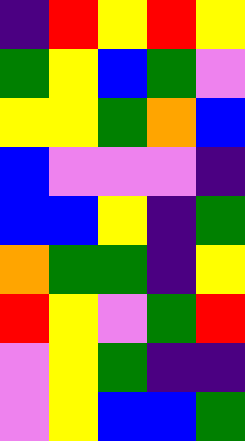[["indigo", "red", "yellow", "red", "yellow"], ["green", "yellow", "blue", "green", "violet"], ["yellow", "yellow", "green", "orange", "blue"], ["blue", "violet", "violet", "violet", "indigo"], ["blue", "blue", "yellow", "indigo", "green"], ["orange", "green", "green", "indigo", "yellow"], ["red", "yellow", "violet", "green", "red"], ["violet", "yellow", "green", "indigo", "indigo"], ["violet", "yellow", "blue", "blue", "green"]]